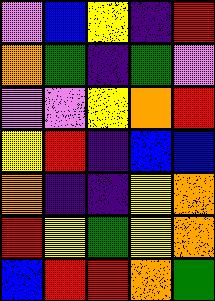[["violet", "blue", "yellow", "indigo", "red"], ["orange", "green", "indigo", "green", "violet"], ["violet", "violet", "yellow", "orange", "red"], ["yellow", "red", "indigo", "blue", "blue"], ["orange", "indigo", "indigo", "yellow", "orange"], ["red", "yellow", "green", "yellow", "orange"], ["blue", "red", "red", "orange", "green"]]